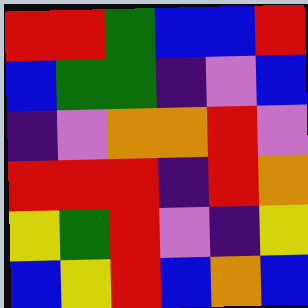[["red", "red", "green", "blue", "blue", "red"], ["blue", "green", "green", "indigo", "violet", "blue"], ["indigo", "violet", "orange", "orange", "red", "violet"], ["red", "red", "red", "indigo", "red", "orange"], ["yellow", "green", "red", "violet", "indigo", "yellow"], ["blue", "yellow", "red", "blue", "orange", "blue"]]